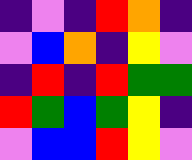[["indigo", "violet", "indigo", "red", "orange", "indigo"], ["violet", "blue", "orange", "indigo", "yellow", "violet"], ["indigo", "red", "indigo", "red", "green", "green"], ["red", "green", "blue", "green", "yellow", "indigo"], ["violet", "blue", "blue", "red", "yellow", "violet"]]